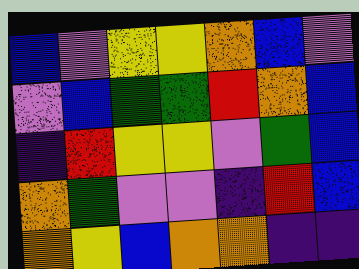[["blue", "violet", "yellow", "yellow", "orange", "blue", "violet"], ["violet", "blue", "green", "green", "red", "orange", "blue"], ["indigo", "red", "yellow", "yellow", "violet", "green", "blue"], ["orange", "green", "violet", "violet", "indigo", "red", "blue"], ["orange", "yellow", "blue", "orange", "orange", "indigo", "indigo"]]